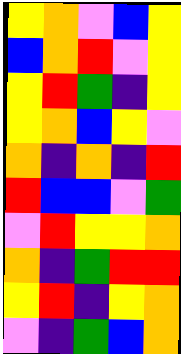[["yellow", "orange", "violet", "blue", "yellow"], ["blue", "orange", "red", "violet", "yellow"], ["yellow", "red", "green", "indigo", "yellow"], ["yellow", "orange", "blue", "yellow", "violet"], ["orange", "indigo", "orange", "indigo", "red"], ["red", "blue", "blue", "violet", "green"], ["violet", "red", "yellow", "yellow", "orange"], ["orange", "indigo", "green", "red", "red"], ["yellow", "red", "indigo", "yellow", "orange"], ["violet", "indigo", "green", "blue", "orange"]]